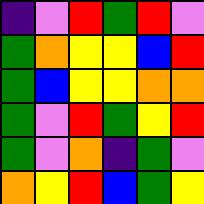[["indigo", "violet", "red", "green", "red", "violet"], ["green", "orange", "yellow", "yellow", "blue", "red"], ["green", "blue", "yellow", "yellow", "orange", "orange"], ["green", "violet", "red", "green", "yellow", "red"], ["green", "violet", "orange", "indigo", "green", "violet"], ["orange", "yellow", "red", "blue", "green", "yellow"]]